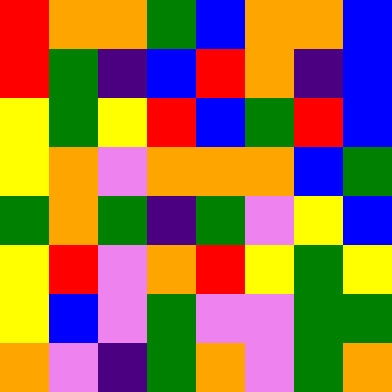[["red", "orange", "orange", "green", "blue", "orange", "orange", "blue"], ["red", "green", "indigo", "blue", "red", "orange", "indigo", "blue"], ["yellow", "green", "yellow", "red", "blue", "green", "red", "blue"], ["yellow", "orange", "violet", "orange", "orange", "orange", "blue", "green"], ["green", "orange", "green", "indigo", "green", "violet", "yellow", "blue"], ["yellow", "red", "violet", "orange", "red", "yellow", "green", "yellow"], ["yellow", "blue", "violet", "green", "violet", "violet", "green", "green"], ["orange", "violet", "indigo", "green", "orange", "violet", "green", "orange"]]